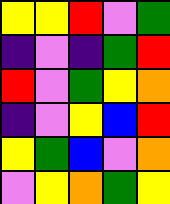[["yellow", "yellow", "red", "violet", "green"], ["indigo", "violet", "indigo", "green", "red"], ["red", "violet", "green", "yellow", "orange"], ["indigo", "violet", "yellow", "blue", "red"], ["yellow", "green", "blue", "violet", "orange"], ["violet", "yellow", "orange", "green", "yellow"]]